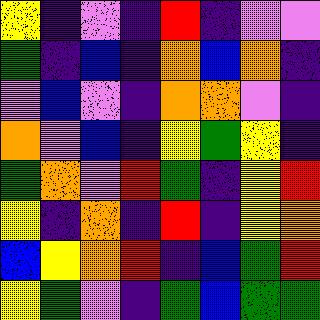[["yellow", "indigo", "violet", "indigo", "red", "indigo", "violet", "violet"], ["green", "indigo", "blue", "indigo", "orange", "blue", "orange", "indigo"], ["violet", "blue", "violet", "indigo", "orange", "orange", "violet", "indigo"], ["orange", "violet", "blue", "indigo", "yellow", "green", "yellow", "indigo"], ["green", "orange", "violet", "red", "green", "indigo", "yellow", "red"], ["yellow", "indigo", "orange", "indigo", "red", "indigo", "yellow", "orange"], ["blue", "yellow", "orange", "red", "indigo", "blue", "green", "red"], ["yellow", "green", "violet", "indigo", "green", "blue", "green", "green"]]